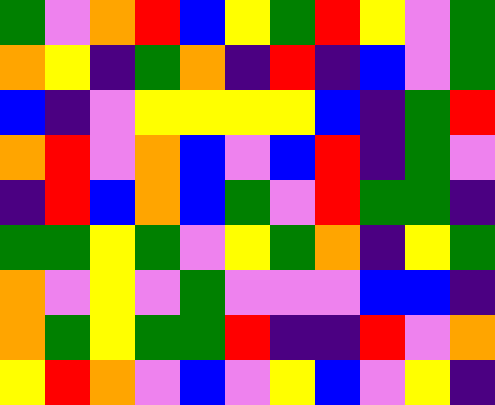[["green", "violet", "orange", "red", "blue", "yellow", "green", "red", "yellow", "violet", "green"], ["orange", "yellow", "indigo", "green", "orange", "indigo", "red", "indigo", "blue", "violet", "green"], ["blue", "indigo", "violet", "yellow", "yellow", "yellow", "yellow", "blue", "indigo", "green", "red"], ["orange", "red", "violet", "orange", "blue", "violet", "blue", "red", "indigo", "green", "violet"], ["indigo", "red", "blue", "orange", "blue", "green", "violet", "red", "green", "green", "indigo"], ["green", "green", "yellow", "green", "violet", "yellow", "green", "orange", "indigo", "yellow", "green"], ["orange", "violet", "yellow", "violet", "green", "violet", "violet", "violet", "blue", "blue", "indigo"], ["orange", "green", "yellow", "green", "green", "red", "indigo", "indigo", "red", "violet", "orange"], ["yellow", "red", "orange", "violet", "blue", "violet", "yellow", "blue", "violet", "yellow", "indigo"]]